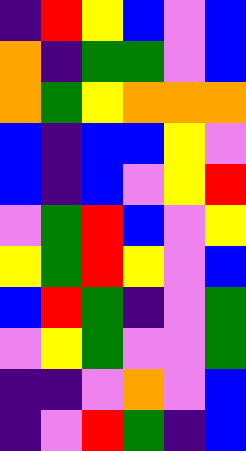[["indigo", "red", "yellow", "blue", "violet", "blue"], ["orange", "indigo", "green", "green", "violet", "blue"], ["orange", "green", "yellow", "orange", "orange", "orange"], ["blue", "indigo", "blue", "blue", "yellow", "violet"], ["blue", "indigo", "blue", "violet", "yellow", "red"], ["violet", "green", "red", "blue", "violet", "yellow"], ["yellow", "green", "red", "yellow", "violet", "blue"], ["blue", "red", "green", "indigo", "violet", "green"], ["violet", "yellow", "green", "violet", "violet", "green"], ["indigo", "indigo", "violet", "orange", "violet", "blue"], ["indigo", "violet", "red", "green", "indigo", "blue"]]